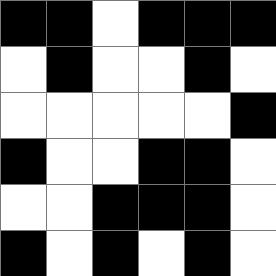[["black", "black", "white", "black", "black", "black"], ["white", "black", "white", "white", "black", "white"], ["white", "white", "white", "white", "white", "black"], ["black", "white", "white", "black", "black", "white"], ["white", "white", "black", "black", "black", "white"], ["black", "white", "black", "white", "black", "white"]]